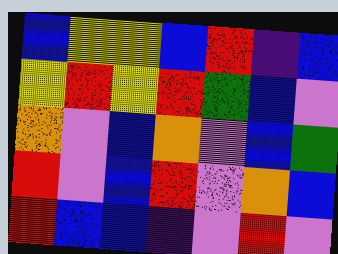[["blue", "yellow", "yellow", "blue", "red", "indigo", "blue"], ["yellow", "red", "yellow", "red", "green", "blue", "violet"], ["orange", "violet", "blue", "orange", "violet", "blue", "green"], ["red", "violet", "blue", "red", "violet", "orange", "blue"], ["red", "blue", "blue", "indigo", "violet", "red", "violet"]]